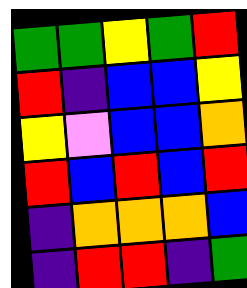[["green", "green", "yellow", "green", "red"], ["red", "indigo", "blue", "blue", "yellow"], ["yellow", "violet", "blue", "blue", "orange"], ["red", "blue", "red", "blue", "red"], ["indigo", "orange", "orange", "orange", "blue"], ["indigo", "red", "red", "indigo", "green"]]